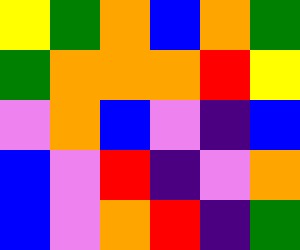[["yellow", "green", "orange", "blue", "orange", "green"], ["green", "orange", "orange", "orange", "red", "yellow"], ["violet", "orange", "blue", "violet", "indigo", "blue"], ["blue", "violet", "red", "indigo", "violet", "orange"], ["blue", "violet", "orange", "red", "indigo", "green"]]